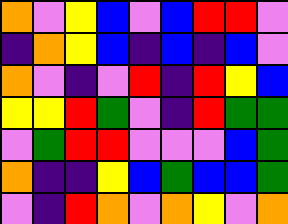[["orange", "violet", "yellow", "blue", "violet", "blue", "red", "red", "violet"], ["indigo", "orange", "yellow", "blue", "indigo", "blue", "indigo", "blue", "violet"], ["orange", "violet", "indigo", "violet", "red", "indigo", "red", "yellow", "blue"], ["yellow", "yellow", "red", "green", "violet", "indigo", "red", "green", "green"], ["violet", "green", "red", "red", "violet", "violet", "violet", "blue", "green"], ["orange", "indigo", "indigo", "yellow", "blue", "green", "blue", "blue", "green"], ["violet", "indigo", "red", "orange", "violet", "orange", "yellow", "violet", "orange"]]